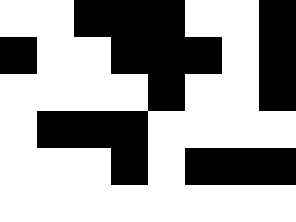[["white", "white", "black", "black", "black", "white", "white", "black"], ["black", "white", "white", "black", "black", "black", "white", "black"], ["white", "white", "white", "white", "black", "white", "white", "black"], ["white", "black", "black", "black", "white", "white", "white", "white"], ["white", "white", "white", "black", "white", "black", "black", "black"], ["white", "white", "white", "white", "white", "white", "white", "white"]]